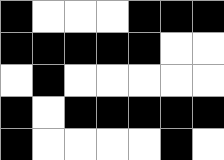[["black", "white", "white", "white", "black", "black", "black"], ["black", "black", "black", "black", "black", "white", "white"], ["white", "black", "white", "white", "white", "white", "white"], ["black", "white", "black", "black", "black", "black", "black"], ["black", "white", "white", "white", "white", "black", "white"]]